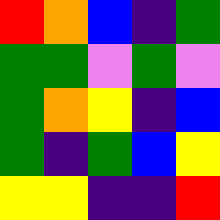[["red", "orange", "blue", "indigo", "green"], ["green", "green", "violet", "green", "violet"], ["green", "orange", "yellow", "indigo", "blue"], ["green", "indigo", "green", "blue", "yellow"], ["yellow", "yellow", "indigo", "indigo", "red"]]